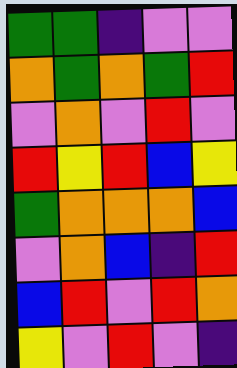[["green", "green", "indigo", "violet", "violet"], ["orange", "green", "orange", "green", "red"], ["violet", "orange", "violet", "red", "violet"], ["red", "yellow", "red", "blue", "yellow"], ["green", "orange", "orange", "orange", "blue"], ["violet", "orange", "blue", "indigo", "red"], ["blue", "red", "violet", "red", "orange"], ["yellow", "violet", "red", "violet", "indigo"]]